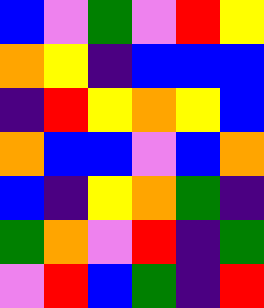[["blue", "violet", "green", "violet", "red", "yellow"], ["orange", "yellow", "indigo", "blue", "blue", "blue"], ["indigo", "red", "yellow", "orange", "yellow", "blue"], ["orange", "blue", "blue", "violet", "blue", "orange"], ["blue", "indigo", "yellow", "orange", "green", "indigo"], ["green", "orange", "violet", "red", "indigo", "green"], ["violet", "red", "blue", "green", "indigo", "red"]]